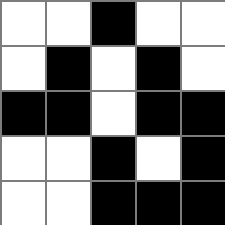[["white", "white", "black", "white", "white"], ["white", "black", "white", "black", "white"], ["black", "black", "white", "black", "black"], ["white", "white", "black", "white", "black"], ["white", "white", "black", "black", "black"]]